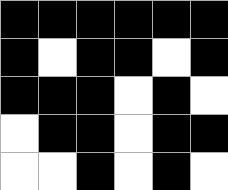[["black", "black", "black", "black", "black", "black"], ["black", "white", "black", "black", "white", "black"], ["black", "black", "black", "white", "black", "white"], ["white", "black", "black", "white", "black", "black"], ["white", "white", "black", "white", "black", "white"]]